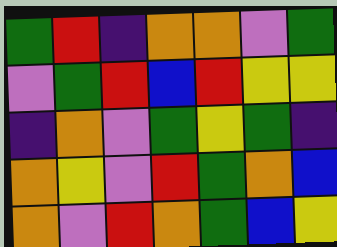[["green", "red", "indigo", "orange", "orange", "violet", "green"], ["violet", "green", "red", "blue", "red", "yellow", "yellow"], ["indigo", "orange", "violet", "green", "yellow", "green", "indigo"], ["orange", "yellow", "violet", "red", "green", "orange", "blue"], ["orange", "violet", "red", "orange", "green", "blue", "yellow"]]